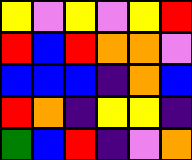[["yellow", "violet", "yellow", "violet", "yellow", "red"], ["red", "blue", "red", "orange", "orange", "violet"], ["blue", "blue", "blue", "indigo", "orange", "blue"], ["red", "orange", "indigo", "yellow", "yellow", "indigo"], ["green", "blue", "red", "indigo", "violet", "orange"]]